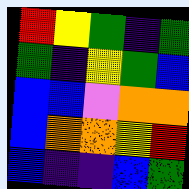[["red", "yellow", "green", "indigo", "green"], ["green", "indigo", "yellow", "green", "blue"], ["blue", "blue", "violet", "orange", "orange"], ["blue", "orange", "orange", "yellow", "red"], ["blue", "indigo", "indigo", "blue", "green"]]